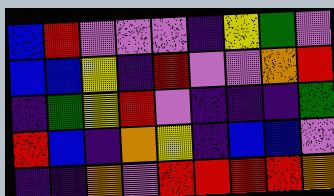[["blue", "red", "violet", "violet", "violet", "indigo", "yellow", "green", "violet"], ["blue", "blue", "yellow", "indigo", "red", "violet", "violet", "orange", "red"], ["indigo", "green", "yellow", "red", "violet", "indigo", "indigo", "indigo", "green"], ["red", "blue", "indigo", "orange", "yellow", "indigo", "blue", "blue", "violet"], ["indigo", "indigo", "orange", "violet", "red", "red", "red", "red", "orange"]]